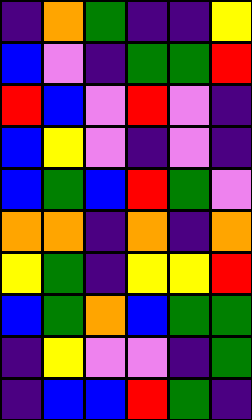[["indigo", "orange", "green", "indigo", "indigo", "yellow"], ["blue", "violet", "indigo", "green", "green", "red"], ["red", "blue", "violet", "red", "violet", "indigo"], ["blue", "yellow", "violet", "indigo", "violet", "indigo"], ["blue", "green", "blue", "red", "green", "violet"], ["orange", "orange", "indigo", "orange", "indigo", "orange"], ["yellow", "green", "indigo", "yellow", "yellow", "red"], ["blue", "green", "orange", "blue", "green", "green"], ["indigo", "yellow", "violet", "violet", "indigo", "green"], ["indigo", "blue", "blue", "red", "green", "indigo"]]